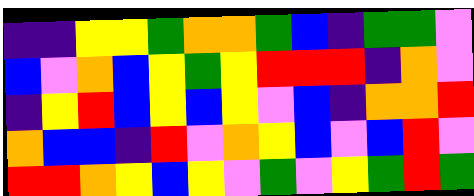[["indigo", "indigo", "yellow", "yellow", "green", "orange", "orange", "green", "blue", "indigo", "green", "green", "violet"], ["blue", "violet", "orange", "blue", "yellow", "green", "yellow", "red", "red", "red", "indigo", "orange", "violet"], ["indigo", "yellow", "red", "blue", "yellow", "blue", "yellow", "violet", "blue", "indigo", "orange", "orange", "red"], ["orange", "blue", "blue", "indigo", "red", "violet", "orange", "yellow", "blue", "violet", "blue", "red", "violet"], ["red", "red", "orange", "yellow", "blue", "yellow", "violet", "green", "violet", "yellow", "green", "red", "green"]]